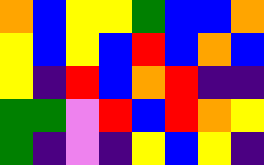[["orange", "blue", "yellow", "yellow", "green", "blue", "blue", "orange"], ["yellow", "blue", "yellow", "blue", "red", "blue", "orange", "blue"], ["yellow", "indigo", "red", "blue", "orange", "red", "indigo", "indigo"], ["green", "green", "violet", "red", "blue", "red", "orange", "yellow"], ["green", "indigo", "violet", "indigo", "yellow", "blue", "yellow", "indigo"]]